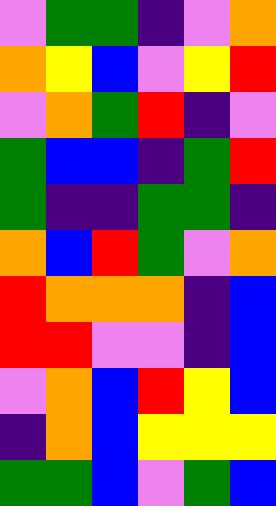[["violet", "green", "green", "indigo", "violet", "orange"], ["orange", "yellow", "blue", "violet", "yellow", "red"], ["violet", "orange", "green", "red", "indigo", "violet"], ["green", "blue", "blue", "indigo", "green", "red"], ["green", "indigo", "indigo", "green", "green", "indigo"], ["orange", "blue", "red", "green", "violet", "orange"], ["red", "orange", "orange", "orange", "indigo", "blue"], ["red", "red", "violet", "violet", "indigo", "blue"], ["violet", "orange", "blue", "red", "yellow", "blue"], ["indigo", "orange", "blue", "yellow", "yellow", "yellow"], ["green", "green", "blue", "violet", "green", "blue"]]